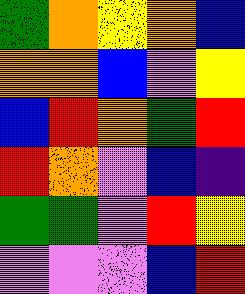[["green", "orange", "yellow", "orange", "blue"], ["orange", "orange", "blue", "violet", "yellow"], ["blue", "red", "orange", "green", "red"], ["red", "orange", "violet", "blue", "indigo"], ["green", "green", "violet", "red", "yellow"], ["violet", "violet", "violet", "blue", "red"]]